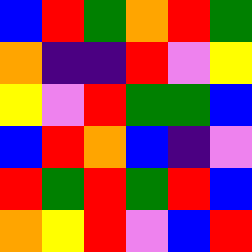[["blue", "red", "green", "orange", "red", "green"], ["orange", "indigo", "indigo", "red", "violet", "yellow"], ["yellow", "violet", "red", "green", "green", "blue"], ["blue", "red", "orange", "blue", "indigo", "violet"], ["red", "green", "red", "green", "red", "blue"], ["orange", "yellow", "red", "violet", "blue", "red"]]